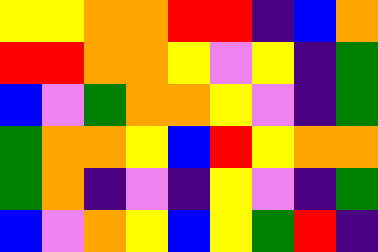[["yellow", "yellow", "orange", "orange", "red", "red", "indigo", "blue", "orange"], ["red", "red", "orange", "orange", "yellow", "violet", "yellow", "indigo", "green"], ["blue", "violet", "green", "orange", "orange", "yellow", "violet", "indigo", "green"], ["green", "orange", "orange", "yellow", "blue", "red", "yellow", "orange", "orange"], ["green", "orange", "indigo", "violet", "indigo", "yellow", "violet", "indigo", "green"], ["blue", "violet", "orange", "yellow", "blue", "yellow", "green", "red", "indigo"]]